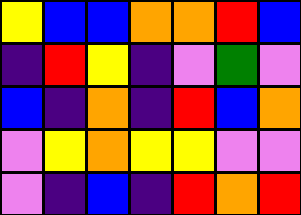[["yellow", "blue", "blue", "orange", "orange", "red", "blue"], ["indigo", "red", "yellow", "indigo", "violet", "green", "violet"], ["blue", "indigo", "orange", "indigo", "red", "blue", "orange"], ["violet", "yellow", "orange", "yellow", "yellow", "violet", "violet"], ["violet", "indigo", "blue", "indigo", "red", "orange", "red"]]